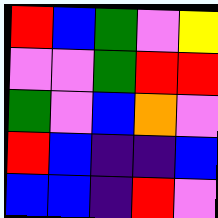[["red", "blue", "green", "violet", "yellow"], ["violet", "violet", "green", "red", "red"], ["green", "violet", "blue", "orange", "violet"], ["red", "blue", "indigo", "indigo", "blue"], ["blue", "blue", "indigo", "red", "violet"]]